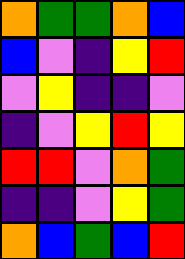[["orange", "green", "green", "orange", "blue"], ["blue", "violet", "indigo", "yellow", "red"], ["violet", "yellow", "indigo", "indigo", "violet"], ["indigo", "violet", "yellow", "red", "yellow"], ["red", "red", "violet", "orange", "green"], ["indigo", "indigo", "violet", "yellow", "green"], ["orange", "blue", "green", "blue", "red"]]